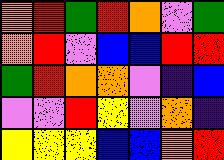[["orange", "red", "green", "red", "orange", "violet", "green"], ["orange", "red", "violet", "blue", "blue", "red", "red"], ["green", "red", "orange", "orange", "violet", "indigo", "blue"], ["violet", "violet", "red", "yellow", "violet", "orange", "indigo"], ["yellow", "yellow", "yellow", "blue", "blue", "orange", "red"]]